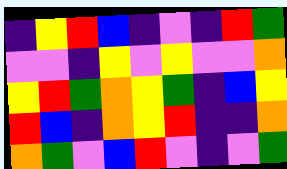[["indigo", "yellow", "red", "blue", "indigo", "violet", "indigo", "red", "green"], ["violet", "violet", "indigo", "yellow", "violet", "yellow", "violet", "violet", "orange"], ["yellow", "red", "green", "orange", "yellow", "green", "indigo", "blue", "yellow"], ["red", "blue", "indigo", "orange", "yellow", "red", "indigo", "indigo", "orange"], ["orange", "green", "violet", "blue", "red", "violet", "indigo", "violet", "green"]]